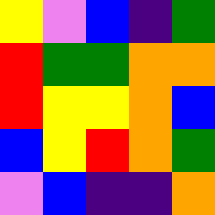[["yellow", "violet", "blue", "indigo", "green"], ["red", "green", "green", "orange", "orange"], ["red", "yellow", "yellow", "orange", "blue"], ["blue", "yellow", "red", "orange", "green"], ["violet", "blue", "indigo", "indigo", "orange"]]